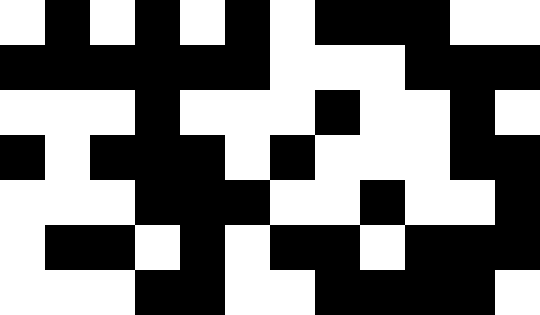[["white", "black", "white", "black", "white", "black", "white", "black", "black", "black", "white", "white"], ["black", "black", "black", "black", "black", "black", "white", "white", "white", "black", "black", "black"], ["white", "white", "white", "black", "white", "white", "white", "black", "white", "white", "black", "white"], ["black", "white", "black", "black", "black", "white", "black", "white", "white", "white", "black", "black"], ["white", "white", "white", "black", "black", "black", "white", "white", "black", "white", "white", "black"], ["white", "black", "black", "white", "black", "white", "black", "black", "white", "black", "black", "black"], ["white", "white", "white", "black", "black", "white", "white", "black", "black", "black", "black", "white"]]